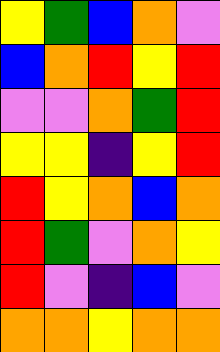[["yellow", "green", "blue", "orange", "violet"], ["blue", "orange", "red", "yellow", "red"], ["violet", "violet", "orange", "green", "red"], ["yellow", "yellow", "indigo", "yellow", "red"], ["red", "yellow", "orange", "blue", "orange"], ["red", "green", "violet", "orange", "yellow"], ["red", "violet", "indigo", "blue", "violet"], ["orange", "orange", "yellow", "orange", "orange"]]